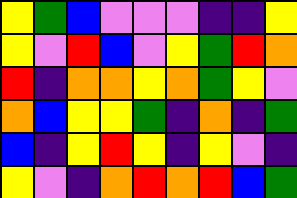[["yellow", "green", "blue", "violet", "violet", "violet", "indigo", "indigo", "yellow"], ["yellow", "violet", "red", "blue", "violet", "yellow", "green", "red", "orange"], ["red", "indigo", "orange", "orange", "yellow", "orange", "green", "yellow", "violet"], ["orange", "blue", "yellow", "yellow", "green", "indigo", "orange", "indigo", "green"], ["blue", "indigo", "yellow", "red", "yellow", "indigo", "yellow", "violet", "indigo"], ["yellow", "violet", "indigo", "orange", "red", "orange", "red", "blue", "green"]]